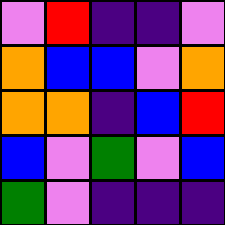[["violet", "red", "indigo", "indigo", "violet"], ["orange", "blue", "blue", "violet", "orange"], ["orange", "orange", "indigo", "blue", "red"], ["blue", "violet", "green", "violet", "blue"], ["green", "violet", "indigo", "indigo", "indigo"]]